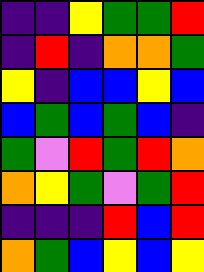[["indigo", "indigo", "yellow", "green", "green", "red"], ["indigo", "red", "indigo", "orange", "orange", "green"], ["yellow", "indigo", "blue", "blue", "yellow", "blue"], ["blue", "green", "blue", "green", "blue", "indigo"], ["green", "violet", "red", "green", "red", "orange"], ["orange", "yellow", "green", "violet", "green", "red"], ["indigo", "indigo", "indigo", "red", "blue", "red"], ["orange", "green", "blue", "yellow", "blue", "yellow"]]